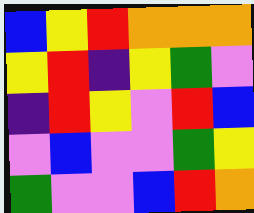[["blue", "yellow", "red", "orange", "orange", "orange"], ["yellow", "red", "indigo", "yellow", "green", "violet"], ["indigo", "red", "yellow", "violet", "red", "blue"], ["violet", "blue", "violet", "violet", "green", "yellow"], ["green", "violet", "violet", "blue", "red", "orange"]]